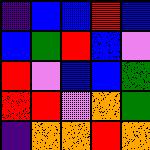[["indigo", "blue", "blue", "red", "blue"], ["blue", "green", "red", "blue", "violet"], ["red", "violet", "blue", "blue", "green"], ["red", "red", "violet", "orange", "green"], ["indigo", "orange", "orange", "red", "orange"]]